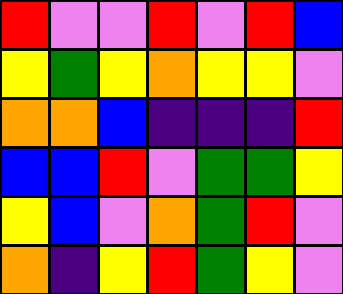[["red", "violet", "violet", "red", "violet", "red", "blue"], ["yellow", "green", "yellow", "orange", "yellow", "yellow", "violet"], ["orange", "orange", "blue", "indigo", "indigo", "indigo", "red"], ["blue", "blue", "red", "violet", "green", "green", "yellow"], ["yellow", "blue", "violet", "orange", "green", "red", "violet"], ["orange", "indigo", "yellow", "red", "green", "yellow", "violet"]]